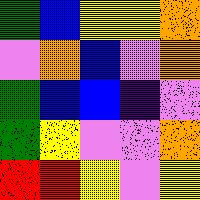[["green", "blue", "yellow", "yellow", "orange"], ["violet", "orange", "blue", "violet", "orange"], ["green", "blue", "blue", "indigo", "violet"], ["green", "yellow", "violet", "violet", "orange"], ["red", "red", "yellow", "violet", "yellow"]]